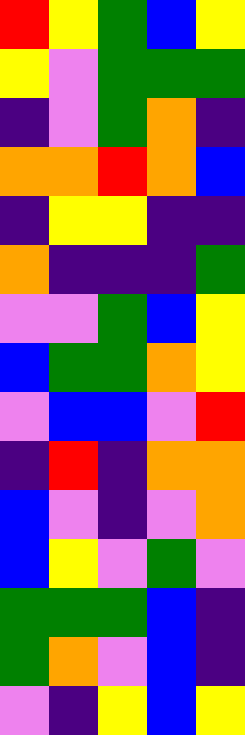[["red", "yellow", "green", "blue", "yellow"], ["yellow", "violet", "green", "green", "green"], ["indigo", "violet", "green", "orange", "indigo"], ["orange", "orange", "red", "orange", "blue"], ["indigo", "yellow", "yellow", "indigo", "indigo"], ["orange", "indigo", "indigo", "indigo", "green"], ["violet", "violet", "green", "blue", "yellow"], ["blue", "green", "green", "orange", "yellow"], ["violet", "blue", "blue", "violet", "red"], ["indigo", "red", "indigo", "orange", "orange"], ["blue", "violet", "indigo", "violet", "orange"], ["blue", "yellow", "violet", "green", "violet"], ["green", "green", "green", "blue", "indigo"], ["green", "orange", "violet", "blue", "indigo"], ["violet", "indigo", "yellow", "blue", "yellow"]]